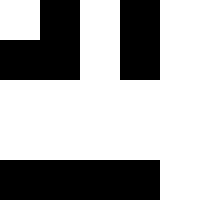[["white", "black", "white", "black", "white"], ["black", "black", "white", "black", "white"], ["white", "white", "white", "white", "white"], ["white", "white", "white", "white", "white"], ["black", "black", "black", "black", "white"]]